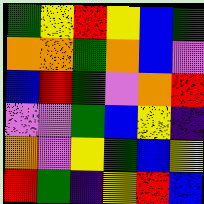[["green", "yellow", "red", "yellow", "blue", "green"], ["orange", "orange", "green", "orange", "blue", "violet"], ["blue", "red", "green", "violet", "orange", "red"], ["violet", "violet", "green", "blue", "yellow", "indigo"], ["orange", "violet", "yellow", "green", "blue", "yellow"], ["red", "green", "indigo", "yellow", "red", "blue"]]